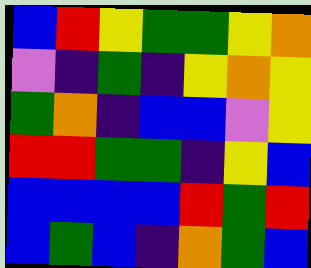[["blue", "red", "yellow", "green", "green", "yellow", "orange"], ["violet", "indigo", "green", "indigo", "yellow", "orange", "yellow"], ["green", "orange", "indigo", "blue", "blue", "violet", "yellow"], ["red", "red", "green", "green", "indigo", "yellow", "blue"], ["blue", "blue", "blue", "blue", "red", "green", "red"], ["blue", "green", "blue", "indigo", "orange", "green", "blue"]]